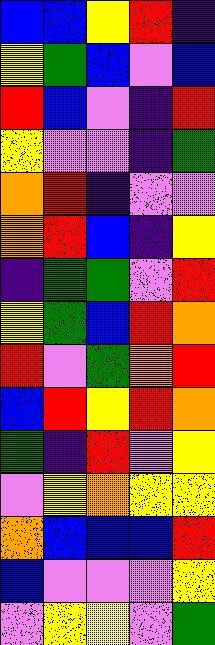[["blue", "blue", "yellow", "red", "indigo"], ["yellow", "green", "blue", "violet", "blue"], ["red", "blue", "violet", "indigo", "red"], ["yellow", "violet", "violet", "indigo", "green"], ["orange", "red", "indigo", "violet", "violet"], ["orange", "red", "blue", "indigo", "yellow"], ["indigo", "green", "green", "violet", "red"], ["yellow", "green", "blue", "red", "orange"], ["red", "violet", "green", "orange", "red"], ["blue", "red", "yellow", "red", "orange"], ["green", "indigo", "red", "violet", "yellow"], ["violet", "yellow", "orange", "yellow", "yellow"], ["orange", "blue", "blue", "blue", "red"], ["blue", "violet", "violet", "violet", "yellow"], ["violet", "yellow", "yellow", "violet", "green"]]